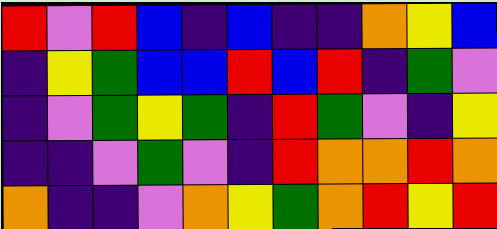[["red", "violet", "red", "blue", "indigo", "blue", "indigo", "indigo", "orange", "yellow", "blue"], ["indigo", "yellow", "green", "blue", "blue", "red", "blue", "red", "indigo", "green", "violet"], ["indigo", "violet", "green", "yellow", "green", "indigo", "red", "green", "violet", "indigo", "yellow"], ["indigo", "indigo", "violet", "green", "violet", "indigo", "red", "orange", "orange", "red", "orange"], ["orange", "indigo", "indigo", "violet", "orange", "yellow", "green", "orange", "red", "yellow", "red"]]